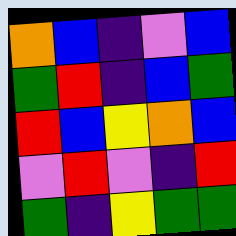[["orange", "blue", "indigo", "violet", "blue"], ["green", "red", "indigo", "blue", "green"], ["red", "blue", "yellow", "orange", "blue"], ["violet", "red", "violet", "indigo", "red"], ["green", "indigo", "yellow", "green", "green"]]